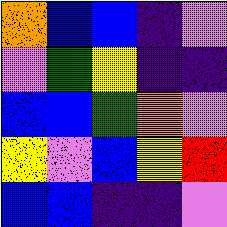[["orange", "blue", "blue", "indigo", "violet"], ["violet", "green", "yellow", "indigo", "indigo"], ["blue", "blue", "green", "orange", "violet"], ["yellow", "violet", "blue", "yellow", "red"], ["blue", "blue", "indigo", "indigo", "violet"]]